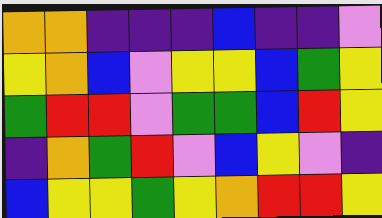[["orange", "orange", "indigo", "indigo", "indigo", "blue", "indigo", "indigo", "violet"], ["yellow", "orange", "blue", "violet", "yellow", "yellow", "blue", "green", "yellow"], ["green", "red", "red", "violet", "green", "green", "blue", "red", "yellow"], ["indigo", "orange", "green", "red", "violet", "blue", "yellow", "violet", "indigo"], ["blue", "yellow", "yellow", "green", "yellow", "orange", "red", "red", "yellow"]]